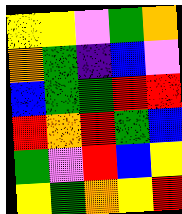[["yellow", "yellow", "violet", "green", "orange"], ["orange", "green", "indigo", "blue", "violet"], ["blue", "green", "green", "red", "red"], ["red", "orange", "red", "green", "blue"], ["green", "violet", "red", "blue", "yellow"], ["yellow", "green", "orange", "yellow", "red"]]